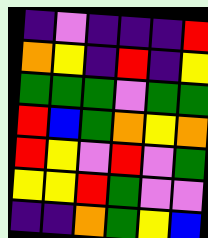[["indigo", "violet", "indigo", "indigo", "indigo", "red"], ["orange", "yellow", "indigo", "red", "indigo", "yellow"], ["green", "green", "green", "violet", "green", "green"], ["red", "blue", "green", "orange", "yellow", "orange"], ["red", "yellow", "violet", "red", "violet", "green"], ["yellow", "yellow", "red", "green", "violet", "violet"], ["indigo", "indigo", "orange", "green", "yellow", "blue"]]